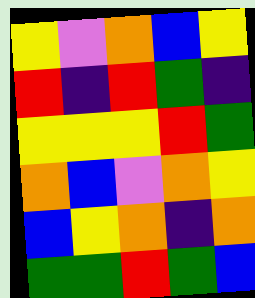[["yellow", "violet", "orange", "blue", "yellow"], ["red", "indigo", "red", "green", "indigo"], ["yellow", "yellow", "yellow", "red", "green"], ["orange", "blue", "violet", "orange", "yellow"], ["blue", "yellow", "orange", "indigo", "orange"], ["green", "green", "red", "green", "blue"]]